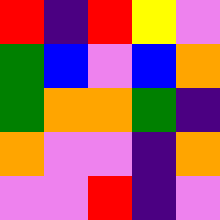[["red", "indigo", "red", "yellow", "violet"], ["green", "blue", "violet", "blue", "orange"], ["green", "orange", "orange", "green", "indigo"], ["orange", "violet", "violet", "indigo", "orange"], ["violet", "violet", "red", "indigo", "violet"]]